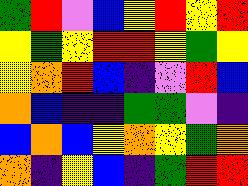[["green", "red", "violet", "blue", "yellow", "red", "yellow", "red"], ["yellow", "green", "yellow", "red", "red", "yellow", "green", "yellow"], ["yellow", "orange", "red", "blue", "indigo", "violet", "red", "blue"], ["orange", "blue", "indigo", "indigo", "green", "green", "violet", "indigo"], ["blue", "orange", "blue", "yellow", "orange", "yellow", "green", "orange"], ["orange", "indigo", "yellow", "blue", "indigo", "green", "red", "red"]]